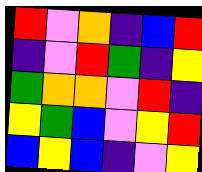[["red", "violet", "orange", "indigo", "blue", "red"], ["indigo", "violet", "red", "green", "indigo", "yellow"], ["green", "orange", "orange", "violet", "red", "indigo"], ["yellow", "green", "blue", "violet", "yellow", "red"], ["blue", "yellow", "blue", "indigo", "violet", "yellow"]]